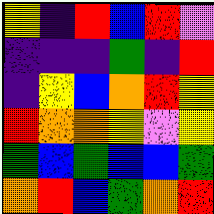[["yellow", "indigo", "red", "blue", "red", "violet"], ["indigo", "indigo", "indigo", "green", "indigo", "red"], ["indigo", "yellow", "blue", "orange", "red", "yellow"], ["red", "orange", "orange", "yellow", "violet", "yellow"], ["green", "blue", "green", "blue", "blue", "green"], ["orange", "red", "blue", "green", "orange", "red"]]